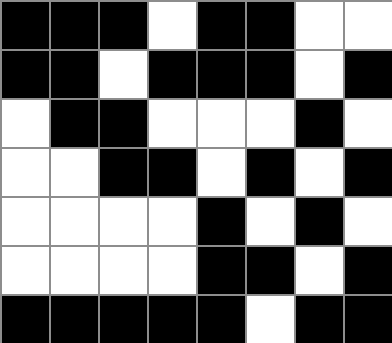[["black", "black", "black", "white", "black", "black", "white", "white"], ["black", "black", "white", "black", "black", "black", "white", "black"], ["white", "black", "black", "white", "white", "white", "black", "white"], ["white", "white", "black", "black", "white", "black", "white", "black"], ["white", "white", "white", "white", "black", "white", "black", "white"], ["white", "white", "white", "white", "black", "black", "white", "black"], ["black", "black", "black", "black", "black", "white", "black", "black"]]